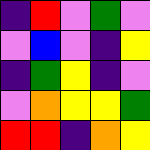[["indigo", "red", "violet", "green", "violet"], ["violet", "blue", "violet", "indigo", "yellow"], ["indigo", "green", "yellow", "indigo", "violet"], ["violet", "orange", "yellow", "yellow", "green"], ["red", "red", "indigo", "orange", "yellow"]]